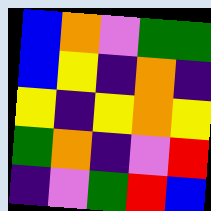[["blue", "orange", "violet", "green", "green"], ["blue", "yellow", "indigo", "orange", "indigo"], ["yellow", "indigo", "yellow", "orange", "yellow"], ["green", "orange", "indigo", "violet", "red"], ["indigo", "violet", "green", "red", "blue"]]